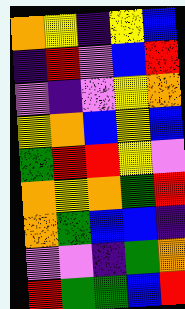[["orange", "yellow", "indigo", "yellow", "blue"], ["indigo", "red", "violet", "blue", "red"], ["violet", "indigo", "violet", "yellow", "orange"], ["yellow", "orange", "blue", "yellow", "blue"], ["green", "red", "red", "yellow", "violet"], ["orange", "yellow", "orange", "green", "red"], ["orange", "green", "blue", "blue", "indigo"], ["violet", "violet", "indigo", "green", "orange"], ["red", "green", "green", "blue", "red"]]